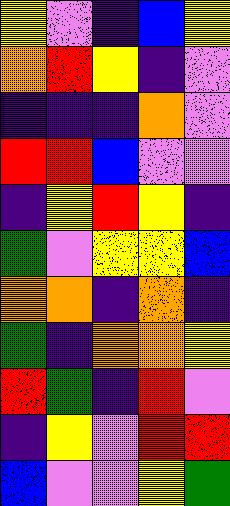[["yellow", "violet", "indigo", "blue", "yellow"], ["orange", "red", "yellow", "indigo", "violet"], ["indigo", "indigo", "indigo", "orange", "violet"], ["red", "red", "blue", "violet", "violet"], ["indigo", "yellow", "red", "yellow", "indigo"], ["green", "violet", "yellow", "yellow", "blue"], ["orange", "orange", "indigo", "orange", "indigo"], ["green", "indigo", "orange", "orange", "yellow"], ["red", "green", "indigo", "red", "violet"], ["indigo", "yellow", "violet", "red", "red"], ["blue", "violet", "violet", "yellow", "green"]]